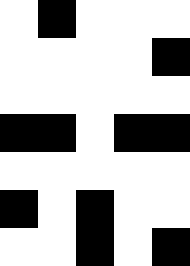[["white", "black", "white", "white", "white"], ["white", "white", "white", "white", "black"], ["white", "white", "white", "white", "white"], ["black", "black", "white", "black", "black"], ["white", "white", "white", "white", "white"], ["black", "white", "black", "white", "white"], ["white", "white", "black", "white", "black"]]